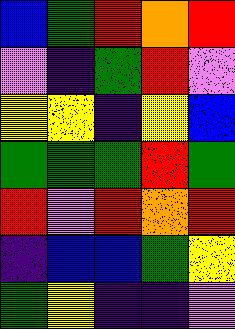[["blue", "green", "red", "orange", "red"], ["violet", "indigo", "green", "red", "violet"], ["yellow", "yellow", "indigo", "yellow", "blue"], ["green", "green", "green", "red", "green"], ["red", "violet", "red", "orange", "red"], ["indigo", "blue", "blue", "green", "yellow"], ["green", "yellow", "indigo", "indigo", "violet"]]